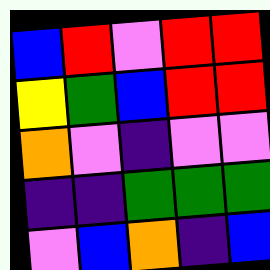[["blue", "red", "violet", "red", "red"], ["yellow", "green", "blue", "red", "red"], ["orange", "violet", "indigo", "violet", "violet"], ["indigo", "indigo", "green", "green", "green"], ["violet", "blue", "orange", "indigo", "blue"]]